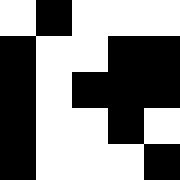[["white", "black", "white", "white", "white"], ["black", "white", "white", "black", "black"], ["black", "white", "black", "black", "black"], ["black", "white", "white", "black", "white"], ["black", "white", "white", "white", "black"]]